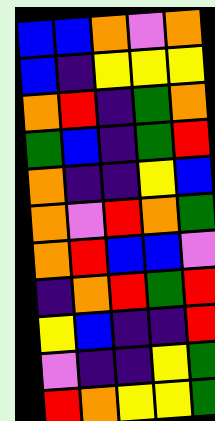[["blue", "blue", "orange", "violet", "orange"], ["blue", "indigo", "yellow", "yellow", "yellow"], ["orange", "red", "indigo", "green", "orange"], ["green", "blue", "indigo", "green", "red"], ["orange", "indigo", "indigo", "yellow", "blue"], ["orange", "violet", "red", "orange", "green"], ["orange", "red", "blue", "blue", "violet"], ["indigo", "orange", "red", "green", "red"], ["yellow", "blue", "indigo", "indigo", "red"], ["violet", "indigo", "indigo", "yellow", "green"], ["red", "orange", "yellow", "yellow", "green"]]